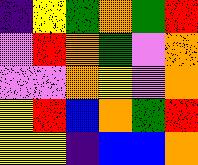[["indigo", "yellow", "green", "orange", "green", "red"], ["violet", "red", "orange", "green", "violet", "orange"], ["violet", "violet", "orange", "yellow", "violet", "orange"], ["yellow", "red", "blue", "orange", "green", "red"], ["yellow", "yellow", "indigo", "blue", "blue", "orange"]]